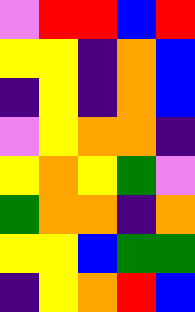[["violet", "red", "red", "blue", "red"], ["yellow", "yellow", "indigo", "orange", "blue"], ["indigo", "yellow", "indigo", "orange", "blue"], ["violet", "yellow", "orange", "orange", "indigo"], ["yellow", "orange", "yellow", "green", "violet"], ["green", "orange", "orange", "indigo", "orange"], ["yellow", "yellow", "blue", "green", "green"], ["indigo", "yellow", "orange", "red", "blue"]]